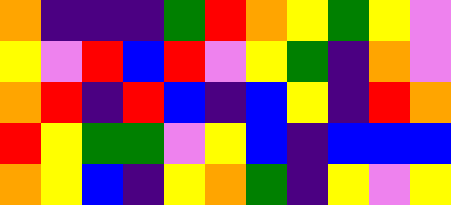[["orange", "indigo", "indigo", "indigo", "green", "red", "orange", "yellow", "green", "yellow", "violet"], ["yellow", "violet", "red", "blue", "red", "violet", "yellow", "green", "indigo", "orange", "violet"], ["orange", "red", "indigo", "red", "blue", "indigo", "blue", "yellow", "indigo", "red", "orange"], ["red", "yellow", "green", "green", "violet", "yellow", "blue", "indigo", "blue", "blue", "blue"], ["orange", "yellow", "blue", "indigo", "yellow", "orange", "green", "indigo", "yellow", "violet", "yellow"]]